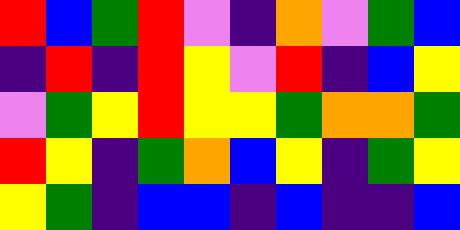[["red", "blue", "green", "red", "violet", "indigo", "orange", "violet", "green", "blue"], ["indigo", "red", "indigo", "red", "yellow", "violet", "red", "indigo", "blue", "yellow"], ["violet", "green", "yellow", "red", "yellow", "yellow", "green", "orange", "orange", "green"], ["red", "yellow", "indigo", "green", "orange", "blue", "yellow", "indigo", "green", "yellow"], ["yellow", "green", "indigo", "blue", "blue", "indigo", "blue", "indigo", "indigo", "blue"]]